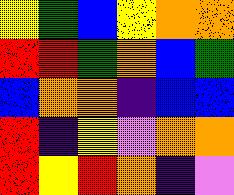[["yellow", "green", "blue", "yellow", "orange", "orange"], ["red", "red", "green", "orange", "blue", "green"], ["blue", "orange", "orange", "indigo", "blue", "blue"], ["red", "indigo", "yellow", "violet", "orange", "orange"], ["red", "yellow", "red", "orange", "indigo", "violet"]]